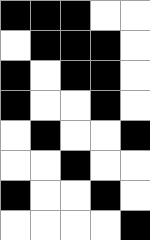[["black", "black", "black", "white", "white"], ["white", "black", "black", "black", "white"], ["black", "white", "black", "black", "white"], ["black", "white", "white", "black", "white"], ["white", "black", "white", "white", "black"], ["white", "white", "black", "white", "white"], ["black", "white", "white", "black", "white"], ["white", "white", "white", "white", "black"]]